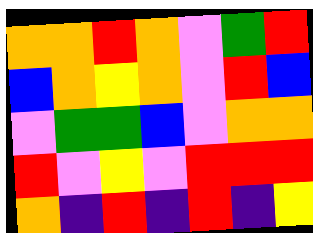[["orange", "orange", "red", "orange", "violet", "green", "red"], ["blue", "orange", "yellow", "orange", "violet", "red", "blue"], ["violet", "green", "green", "blue", "violet", "orange", "orange"], ["red", "violet", "yellow", "violet", "red", "red", "red"], ["orange", "indigo", "red", "indigo", "red", "indigo", "yellow"]]